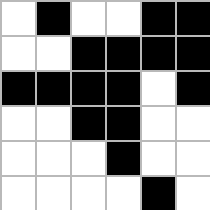[["white", "black", "white", "white", "black", "black"], ["white", "white", "black", "black", "black", "black"], ["black", "black", "black", "black", "white", "black"], ["white", "white", "black", "black", "white", "white"], ["white", "white", "white", "black", "white", "white"], ["white", "white", "white", "white", "black", "white"]]